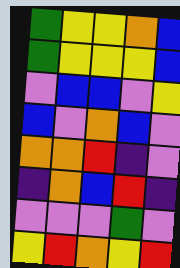[["green", "yellow", "yellow", "orange", "blue"], ["green", "yellow", "yellow", "yellow", "blue"], ["violet", "blue", "blue", "violet", "yellow"], ["blue", "violet", "orange", "blue", "violet"], ["orange", "orange", "red", "indigo", "violet"], ["indigo", "orange", "blue", "red", "indigo"], ["violet", "violet", "violet", "green", "violet"], ["yellow", "red", "orange", "yellow", "red"]]